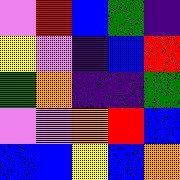[["violet", "red", "blue", "green", "indigo"], ["yellow", "violet", "indigo", "blue", "red"], ["green", "orange", "indigo", "indigo", "green"], ["violet", "violet", "orange", "red", "blue"], ["blue", "blue", "yellow", "blue", "orange"]]